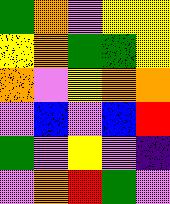[["green", "orange", "violet", "yellow", "yellow"], ["yellow", "orange", "green", "green", "yellow"], ["orange", "violet", "yellow", "orange", "orange"], ["violet", "blue", "violet", "blue", "red"], ["green", "violet", "yellow", "violet", "indigo"], ["violet", "orange", "red", "green", "violet"]]